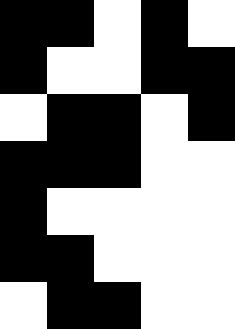[["black", "black", "white", "black", "white"], ["black", "white", "white", "black", "black"], ["white", "black", "black", "white", "black"], ["black", "black", "black", "white", "white"], ["black", "white", "white", "white", "white"], ["black", "black", "white", "white", "white"], ["white", "black", "black", "white", "white"]]